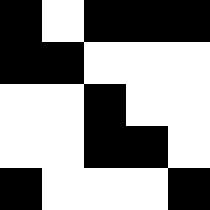[["black", "white", "black", "black", "black"], ["black", "black", "white", "white", "white"], ["white", "white", "black", "white", "white"], ["white", "white", "black", "black", "white"], ["black", "white", "white", "white", "black"]]